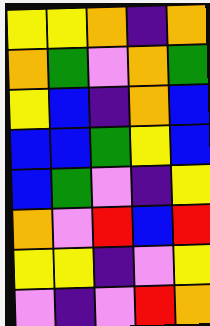[["yellow", "yellow", "orange", "indigo", "orange"], ["orange", "green", "violet", "orange", "green"], ["yellow", "blue", "indigo", "orange", "blue"], ["blue", "blue", "green", "yellow", "blue"], ["blue", "green", "violet", "indigo", "yellow"], ["orange", "violet", "red", "blue", "red"], ["yellow", "yellow", "indigo", "violet", "yellow"], ["violet", "indigo", "violet", "red", "orange"]]